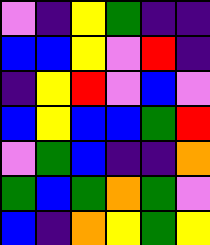[["violet", "indigo", "yellow", "green", "indigo", "indigo"], ["blue", "blue", "yellow", "violet", "red", "indigo"], ["indigo", "yellow", "red", "violet", "blue", "violet"], ["blue", "yellow", "blue", "blue", "green", "red"], ["violet", "green", "blue", "indigo", "indigo", "orange"], ["green", "blue", "green", "orange", "green", "violet"], ["blue", "indigo", "orange", "yellow", "green", "yellow"]]